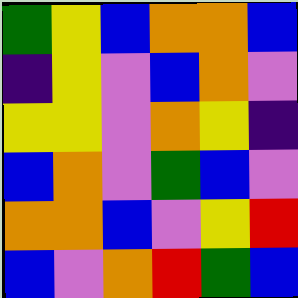[["green", "yellow", "blue", "orange", "orange", "blue"], ["indigo", "yellow", "violet", "blue", "orange", "violet"], ["yellow", "yellow", "violet", "orange", "yellow", "indigo"], ["blue", "orange", "violet", "green", "blue", "violet"], ["orange", "orange", "blue", "violet", "yellow", "red"], ["blue", "violet", "orange", "red", "green", "blue"]]